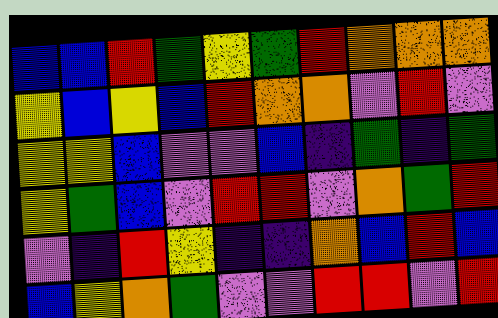[["blue", "blue", "red", "green", "yellow", "green", "red", "orange", "orange", "orange"], ["yellow", "blue", "yellow", "blue", "red", "orange", "orange", "violet", "red", "violet"], ["yellow", "yellow", "blue", "violet", "violet", "blue", "indigo", "green", "indigo", "green"], ["yellow", "green", "blue", "violet", "red", "red", "violet", "orange", "green", "red"], ["violet", "indigo", "red", "yellow", "indigo", "indigo", "orange", "blue", "red", "blue"], ["blue", "yellow", "orange", "green", "violet", "violet", "red", "red", "violet", "red"]]